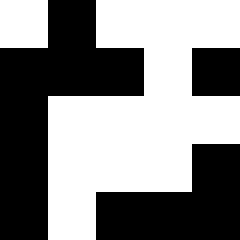[["white", "black", "white", "white", "white"], ["black", "black", "black", "white", "black"], ["black", "white", "white", "white", "white"], ["black", "white", "white", "white", "black"], ["black", "white", "black", "black", "black"]]